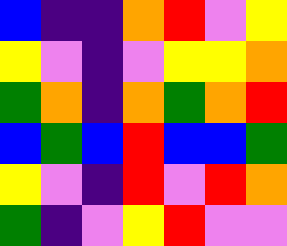[["blue", "indigo", "indigo", "orange", "red", "violet", "yellow"], ["yellow", "violet", "indigo", "violet", "yellow", "yellow", "orange"], ["green", "orange", "indigo", "orange", "green", "orange", "red"], ["blue", "green", "blue", "red", "blue", "blue", "green"], ["yellow", "violet", "indigo", "red", "violet", "red", "orange"], ["green", "indigo", "violet", "yellow", "red", "violet", "violet"]]